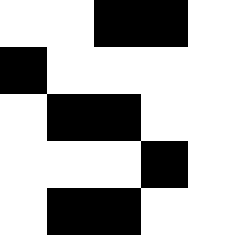[["white", "white", "black", "black", "white"], ["black", "white", "white", "white", "white"], ["white", "black", "black", "white", "white"], ["white", "white", "white", "black", "white"], ["white", "black", "black", "white", "white"]]